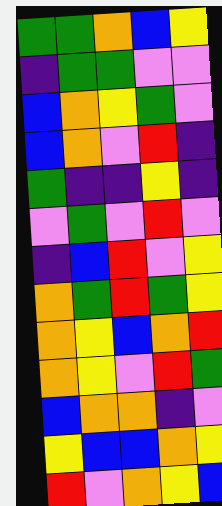[["green", "green", "orange", "blue", "yellow"], ["indigo", "green", "green", "violet", "violet"], ["blue", "orange", "yellow", "green", "violet"], ["blue", "orange", "violet", "red", "indigo"], ["green", "indigo", "indigo", "yellow", "indigo"], ["violet", "green", "violet", "red", "violet"], ["indigo", "blue", "red", "violet", "yellow"], ["orange", "green", "red", "green", "yellow"], ["orange", "yellow", "blue", "orange", "red"], ["orange", "yellow", "violet", "red", "green"], ["blue", "orange", "orange", "indigo", "violet"], ["yellow", "blue", "blue", "orange", "yellow"], ["red", "violet", "orange", "yellow", "blue"]]